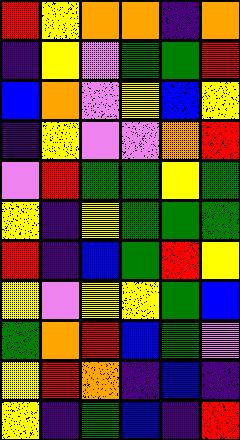[["red", "yellow", "orange", "orange", "indigo", "orange"], ["indigo", "yellow", "violet", "green", "green", "red"], ["blue", "orange", "violet", "yellow", "blue", "yellow"], ["indigo", "yellow", "violet", "violet", "orange", "red"], ["violet", "red", "green", "green", "yellow", "green"], ["yellow", "indigo", "yellow", "green", "green", "green"], ["red", "indigo", "blue", "green", "red", "yellow"], ["yellow", "violet", "yellow", "yellow", "green", "blue"], ["green", "orange", "red", "blue", "green", "violet"], ["yellow", "red", "orange", "indigo", "blue", "indigo"], ["yellow", "indigo", "green", "blue", "indigo", "red"]]